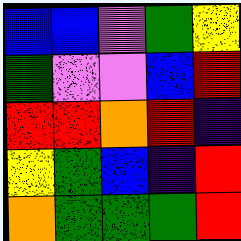[["blue", "blue", "violet", "green", "yellow"], ["green", "violet", "violet", "blue", "red"], ["red", "red", "orange", "red", "indigo"], ["yellow", "green", "blue", "indigo", "red"], ["orange", "green", "green", "green", "red"]]